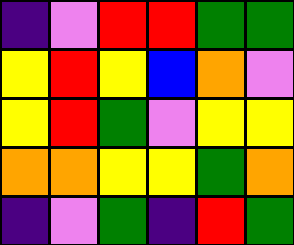[["indigo", "violet", "red", "red", "green", "green"], ["yellow", "red", "yellow", "blue", "orange", "violet"], ["yellow", "red", "green", "violet", "yellow", "yellow"], ["orange", "orange", "yellow", "yellow", "green", "orange"], ["indigo", "violet", "green", "indigo", "red", "green"]]